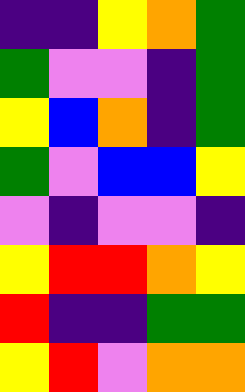[["indigo", "indigo", "yellow", "orange", "green"], ["green", "violet", "violet", "indigo", "green"], ["yellow", "blue", "orange", "indigo", "green"], ["green", "violet", "blue", "blue", "yellow"], ["violet", "indigo", "violet", "violet", "indigo"], ["yellow", "red", "red", "orange", "yellow"], ["red", "indigo", "indigo", "green", "green"], ["yellow", "red", "violet", "orange", "orange"]]